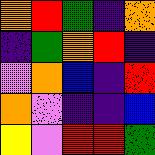[["orange", "red", "green", "indigo", "orange"], ["indigo", "green", "orange", "red", "indigo"], ["violet", "orange", "blue", "indigo", "red"], ["orange", "violet", "indigo", "indigo", "blue"], ["yellow", "violet", "red", "red", "green"]]